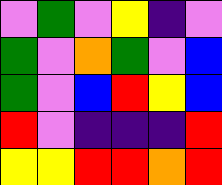[["violet", "green", "violet", "yellow", "indigo", "violet"], ["green", "violet", "orange", "green", "violet", "blue"], ["green", "violet", "blue", "red", "yellow", "blue"], ["red", "violet", "indigo", "indigo", "indigo", "red"], ["yellow", "yellow", "red", "red", "orange", "red"]]